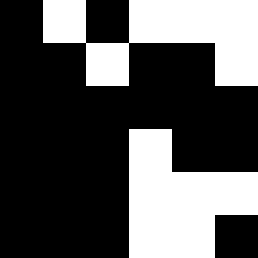[["black", "white", "black", "white", "white", "white"], ["black", "black", "white", "black", "black", "white"], ["black", "black", "black", "black", "black", "black"], ["black", "black", "black", "white", "black", "black"], ["black", "black", "black", "white", "white", "white"], ["black", "black", "black", "white", "white", "black"]]